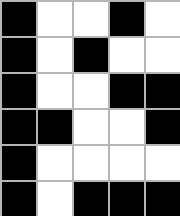[["black", "white", "white", "black", "white"], ["black", "white", "black", "white", "white"], ["black", "white", "white", "black", "black"], ["black", "black", "white", "white", "black"], ["black", "white", "white", "white", "white"], ["black", "white", "black", "black", "black"]]